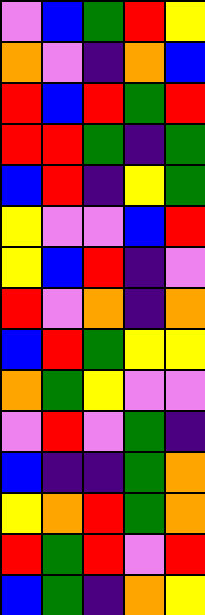[["violet", "blue", "green", "red", "yellow"], ["orange", "violet", "indigo", "orange", "blue"], ["red", "blue", "red", "green", "red"], ["red", "red", "green", "indigo", "green"], ["blue", "red", "indigo", "yellow", "green"], ["yellow", "violet", "violet", "blue", "red"], ["yellow", "blue", "red", "indigo", "violet"], ["red", "violet", "orange", "indigo", "orange"], ["blue", "red", "green", "yellow", "yellow"], ["orange", "green", "yellow", "violet", "violet"], ["violet", "red", "violet", "green", "indigo"], ["blue", "indigo", "indigo", "green", "orange"], ["yellow", "orange", "red", "green", "orange"], ["red", "green", "red", "violet", "red"], ["blue", "green", "indigo", "orange", "yellow"]]